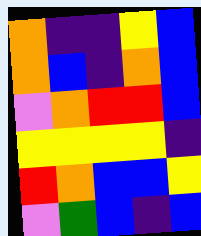[["orange", "indigo", "indigo", "yellow", "blue"], ["orange", "blue", "indigo", "orange", "blue"], ["violet", "orange", "red", "red", "blue"], ["yellow", "yellow", "yellow", "yellow", "indigo"], ["red", "orange", "blue", "blue", "yellow"], ["violet", "green", "blue", "indigo", "blue"]]